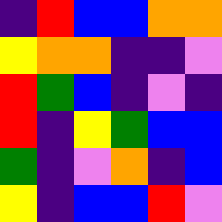[["indigo", "red", "blue", "blue", "orange", "orange"], ["yellow", "orange", "orange", "indigo", "indigo", "violet"], ["red", "green", "blue", "indigo", "violet", "indigo"], ["red", "indigo", "yellow", "green", "blue", "blue"], ["green", "indigo", "violet", "orange", "indigo", "blue"], ["yellow", "indigo", "blue", "blue", "red", "violet"]]